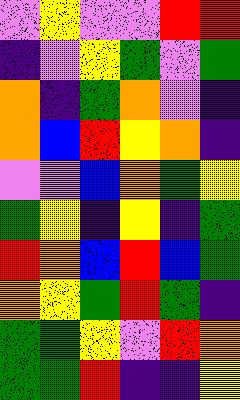[["violet", "yellow", "violet", "violet", "red", "red"], ["indigo", "violet", "yellow", "green", "violet", "green"], ["orange", "indigo", "green", "orange", "violet", "indigo"], ["orange", "blue", "red", "yellow", "orange", "indigo"], ["violet", "violet", "blue", "orange", "green", "yellow"], ["green", "yellow", "indigo", "yellow", "indigo", "green"], ["red", "orange", "blue", "red", "blue", "green"], ["orange", "yellow", "green", "red", "green", "indigo"], ["green", "green", "yellow", "violet", "red", "orange"], ["green", "green", "red", "indigo", "indigo", "yellow"]]